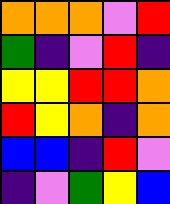[["orange", "orange", "orange", "violet", "red"], ["green", "indigo", "violet", "red", "indigo"], ["yellow", "yellow", "red", "red", "orange"], ["red", "yellow", "orange", "indigo", "orange"], ["blue", "blue", "indigo", "red", "violet"], ["indigo", "violet", "green", "yellow", "blue"]]